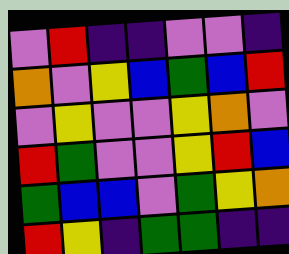[["violet", "red", "indigo", "indigo", "violet", "violet", "indigo"], ["orange", "violet", "yellow", "blue", "green", "blue", "red"], ["violet", "yellow", "violet", "violet", "yellow", "orange", "violet"], ["red", "green", "violet", "violet", "yellow", "red", "blue"], ["green", "blue", "blue", "violet", "green", "yellow", "orange"], ["red", "yellow", "indigo", "green", "green", "indigo", "indigo"]]